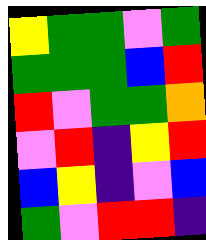[["yellow", "green", "green", "violet", "green"], ["green", "green", "green", "blue", "red"], ["red", "violet", "green", "green", "orange"], ["violet", "red", "indigo", "yellow", "red"], ["blue", "yellow", "indigo", "violet", "blue"], ["green", "violet", "red", "red", "indigo"]]